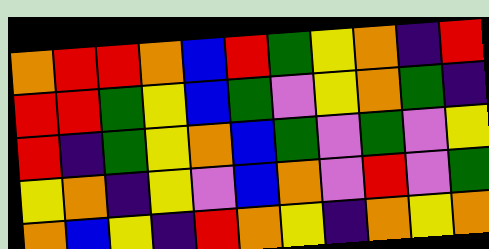[["orange", "red", "red", "orange", "blue", "red", "green", "yellow", "orange", "indigo", "red"], ["red", "red", "green", "yellow", "blue", "green", "violet", "yellow", "orange", "green", "indigo"], ["red", "indigo", "green", "yellow", "orange", "blue", "green", "violet", "green", "violet", "yellow"], ["yellow", "orange", "indigo", "yellow", "violet", "blue", "orange", "violet", "red", "violet", "green"], ["orange", "blue", "yellow", "indigo", "red", "orange", "yellow", "indigo", "orange", "yellow", "orange"]]